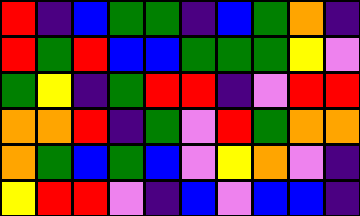[["red", "indigo", "blue", "green", "green", "indigo", "blue", "green", "orange", "indigo"], ["red", "green", "red", "blue", "blue", "green", "green", "green", "yellow", "violet"], ["green", "yellow", "indigo", "green", "red", "red", "indigo", "violet", "red", "red"], ["orange", "orange", "red", "indigo", "green", "violet", "red", "green", "orange", "orange"], ["orange", "green", "blue", "green", "blue", "violet", "yellow", "orange", "violet", "indigo"], ["yellow", "red", "red", "violet", "indigo", "blue", "violet", "blue", "blue", "indigo"]]